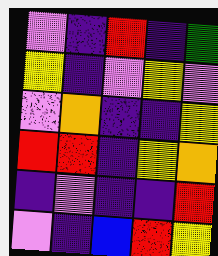[["violet", "indigo", "red", "indigo", "green"], ["yellow", "indigo", "violet", "yellow", "violet"], ["violet", "orange", "indigo", "indigo", "yellow"], ["red", "red", "indigo", "yellow", "orange"], ["indigo", "violet", "indigo", "indigo", "red"], ["violet", "indigo", "blue", "red", "yellow"]]